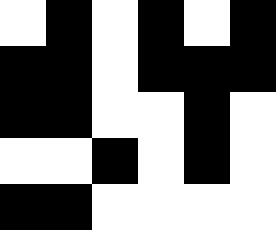[["white", "black", "white", "black", "white", "black"], ["black", "black", "white", "black", "black", "black"], ["black", "black", "white", "white", "black", "white"], ["white", "white", "black", "white", "black", "white"], ["black", "black", "white", "white", "white", "white"]]